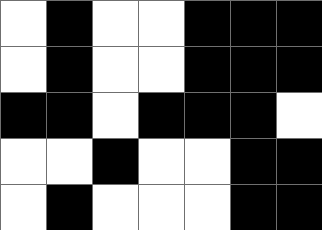[["white", "black", "white", "white", "black", "black", "black"], ["white", "black", "white", "white", "black", "black", "black"], ["black", "black", "white", "black", "black", "black", "white"], ["white", "white", "black", "white", "white", "black", "black"], ["white", "black", "white", "white", "white", "black", "black"]]